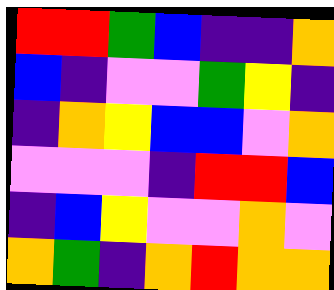[["red", "red", "green", "blue", "indigo", "indigo", "orange"], ["blue", "indigo", "violet", "violet", "green", "yellow", "indigo"], ["indigo", "orange", "yellow", "blue", "blue", "violet", "orange"], ["violet", "violet", "violet", "indigo", "red", "red", "blue"], ["indigo", "blue", "yellow", "violet", "violet", "orange", "violet"], ["orange", "green", "indigo", "orange", "red", "orange", "orange"]]